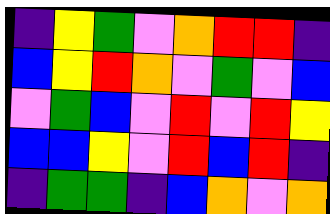[["indigo", "yellow", "green", "violet", "orange", "red", "red", "indigo"], ["blue", "yellow", "red", "orange", "violet", "green", "violet", "blue"], ["violet", "green", "blue", "violet", "red", "violet", "red", "yellow"], ["blue", "blue", "yellow", "violet", "red", "blue", "red", "indigo"], ["indigo", "green", "green", "indigo", "blue", "orange", "violet", "orange"]]